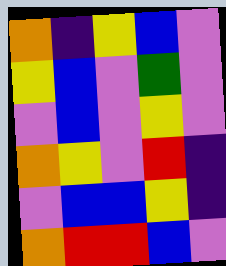[["orange", "indigo", "yellow", "blue", "violet"], ["yellow", "blue", "violet", "green", "violet"], ["violet", "blue", "violet", "yellow", "violet"], ["orange", "yellow", "violet", "red", "indigo"], ["violet", "blue", "blue", "yellow", "indigo"], ["orange", "red", "red", "blue", "violet"]]